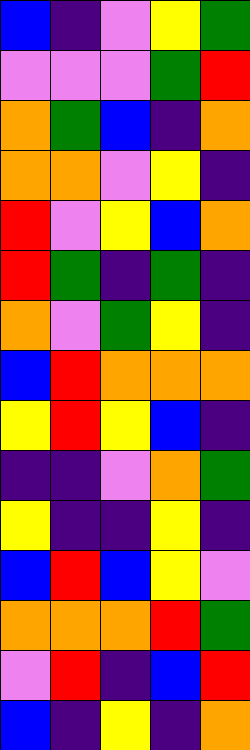[["blue", "indigo", "violet", "yellow", "green"], ["violet", "violet", "violet", "green", "red"], ["orange", "green", "blue", "indigo", "orange"], ["orange", "orange", "violet", "yellow", "indigo"], ["red", "violet", "yellow", "blue", "orange"], ["red", "green", "indigo", "green", "indigo"], ["orange", "violet", "green", "yellow", "indigo"], ["blue", "red", "orange", "orange", "orange"], ["yellow", "red", "yellow", "blue", "indigo"], ["indigo", "indigo", "violet", "orange", "green"], ["yellow", "indigo", "indigo", "yellow", "indigo"], ["blue", "red", "blue", "yellow", "violet"], ["orange", "orange", "orange", "red", "green"], ["violet", "red", "indigo", "blue", "red"], ["blue", "indigo", "yellow", "indigo", "orange"]]